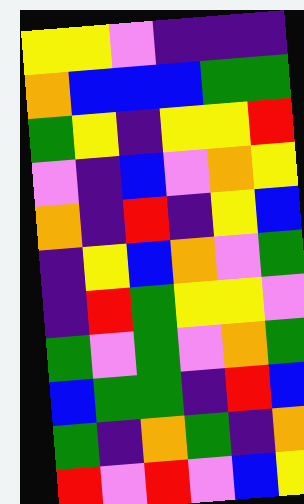[["yellow", "yellow", "violet", "indigo", "indigo", "indigo"], ["orange", "blue", "blue", "blue", "green", "green"], ["green", "yellow", "indigo", "yellow", "yellow", "red"], ["violet", "indigo", "blue", "violet", "orange", "yellow"], ["orange", "indigo", "red", "indigo", "yellow", "blue"], ["indigo", "yellow", "blue", "orange", "violet", "green"], ["indigo", "red", "green", "yellow", "yellow", "violet"], ["green", "violet", "green", "violet", "orange", "green"], ["blue", "green", "green", "indigo", "red", "blue"], ["green", "indigo", "orange", "green", "indigo", "orange"], ["red", "violet", "red", "violet", "blue", "yellow"]]